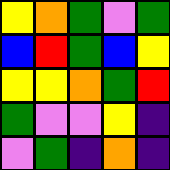[["yellow", "orange", "green", "violet", "green"], ["blue", "red", "green", "blue", "yellow"], ["yellow", "yellow", "orange", "green", "red"], ["green", "violet", "violet", "yellow", "indigo"], ["violet", "green", "indigo", "orange", "indigo"]]